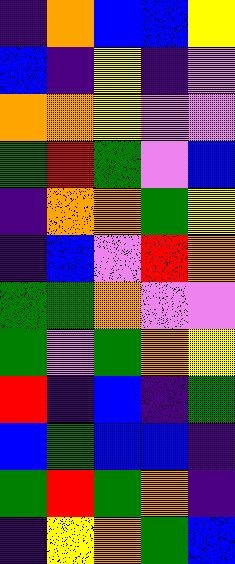[["indigo", "orange", "blue", "blue", "yellow"], ["blue", "indigo", "yellow", "indigo", "violet"], ["orange", "orange", "yellow", "violet", "violet"], ["green", "red", "green", "violet", "blue"], ["indigo", "orange", "orange", "green", "yellow"], ["indigo", "blue", "violet", "red", "orange"], ["green", "green", "orange", "violet", "violet"], ["green", "violet", "green", "orange", "yellow"], ["red", "indigo", "blue", "indigo", "green"], ["blue", "green", "blue", "blue", "indigo"], ["green", "red", "green", "orange", "indigo"], ["indigo", "yellow", "orange", "green", "blue"]]